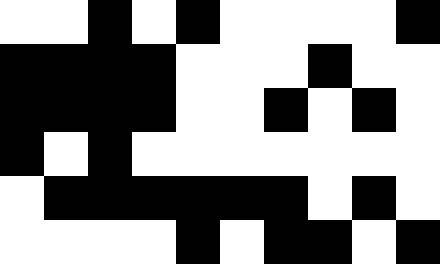[["white", "white", "black", "white", "black", "white", "white", "white", "white", "black"], ["black", "black", "black", "black", "white", "white", "white", "black", "white", "white"], ["black", "black", "black", "black", "white", "white", "black", "white", "black", "white"], ["black", "white", "black", "white", "white", "white", "white", "white", "white", "white"], ["white", "black", "black", "black", "black", "black", "black", "white", "black", "white"], ["white", "white", "white", "white", "black", "white", "black", "black", "white", "black"]]